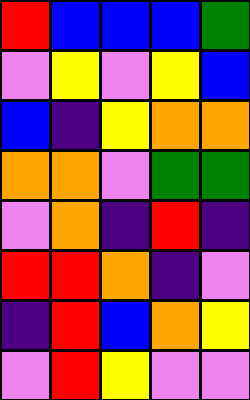[["red", "blue", "blue", "blue", "green"], ["violet", "yellow", "violet", "yellow", "blue"], ["blue", "indigo", "yellow", "orange", "orange"], ["orange", "orange", "violet", "green", "green"], ["violet", "orange", "indigo", "red", "indigo"], ["red", "red", "orange", "indigo", "violet"], ["indigo", "red", "blue", "orange", "yellow"], ["violet", "red", "yellow", "violet", "violet"]]